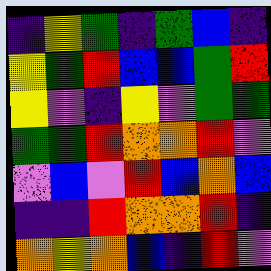[["indigo", "yellow", "green", "indigo", "green", "blue", "indigo"], ["yellow", "green", "red", "blue", "blue", "green", "red"], ["yellow", "violet", "indigo", "yellow", "violet", "green", "green"], ["green", "green", "red", "orange", "orange", "red", "violet"], ["violet", "blue", "violet", "red", "blue", "orange", "blue"], ["indigo", "indigo", "red", "orange", "orange", "red", "indigo"], ["orange", "yellow", "orange", "blue", "indigo", "red", "violet"]]